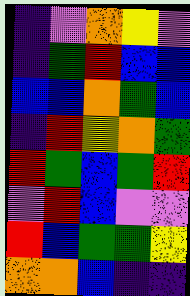[["indigo", "violet", "orange", "yellow", "violet"], ["indigo", "green", "red", "blue", "blue"], ["blue", "blue", "orange", "green", "blue"], ["indigo", "red", "yellow", "orange", "green"], ["red", "green", "blue", "green", "red"], ["violet", "red", "blue", "violet", "violet"], ["red", "blue", "green", "green", "yellow"], ["orange", "orange", "blue", "indigo", "indigo"]]